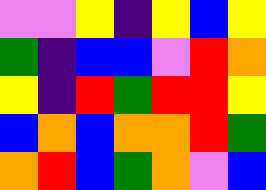[["violet", "violet", "yellow", "indigo", "yellow", "blue", "yellow"], ["green", "indigo", "blue", "blue", "violet", "red", "orange"], ["yellow", "indigo", "red", "green", "red", "red", "yellow"], ["blue", "orange", "blue", "orange", "orange", "red", "green"], ["orange", "red", "blue", "green", "orange", "violet", "blue"]]